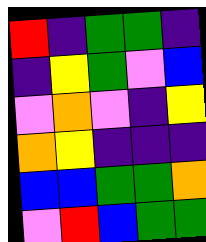[["red", "indigo", "green", "green", "indigo"], ["indigo", "yellow", "green", "violet", "blue"], ["violet", "orange", "violet", "indigo", "yellow"], ["orange", "yellow", "indigo", "indigo", "indigo"], ["blue", "blue", "green", "green", "orange"], ["violet", "red", "blue", "green", "green"]]